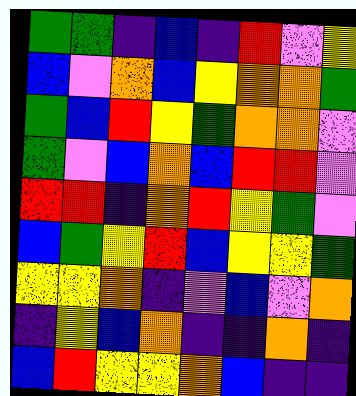[["green", "green", "indigo", "blue", "indigo", "red", "violet", "yellow"], ["blue", "violet", "orange", "blue", "yellow", "orange", "orange", "green"], ["green", "blue", "red", "yellow", "green", "orange", "orange", "violet"], ["green", "violet", "blue", "orange", "blue", "red", "red", "violet"], ["red", "red", "indigo", "orange", "red", "yellow", "green", "violet"], ["blue", "green", "yellow", "red", "blue", "yellow", "yellow", "green"], ["yellow", "yellow", "orange", "indigo", "violet", "blue", "violet", "orange"], ["indigo", "yellow", "blue", "orange", "indigo", "indigo", "orange", "indigo"], ["blue", "red", "yellow", "yellow", "orange", "blue", "indigo", "indigo"]]